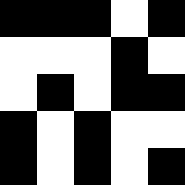[["black", "black", "black", "white", "black"], ["white", "white", "white", "black", "white"], ["white", "black", "white", "black", "black"], ["black", "white", "black", "white", "white"], ["black", "white", "black", "white", "black"]]